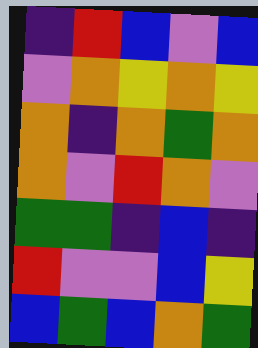[["indigo", "red", "blue", "violet", "blue"], ["violet", "orange", "yellow", "orange", "yellow"], ["orange", "indigo", "orange", "green", "orange"], ["orange", "violet", "red", "orange", "violet"], ["green", "green", "indigo", "blue", "indigo"], ["red", "violet", "violet", "blue", "yellow"], ["blue", "green", "blue", "orange", "green"]]